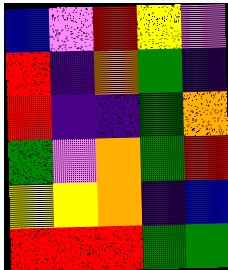[["blue", "violet", "red", "yellow", "violet"], ["red", "indigo", "orange", "green", "indigo"], ["red", "indigo", "indigo", "green", "orange"], ["green", "violet", "orange", "green", "red"], ["yellow", "yellow", "orange", "indigo", "blue"], ["red", "red", "red", "green", "green"]]